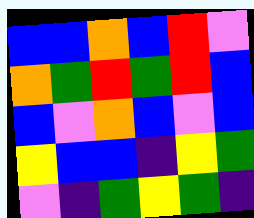[["blue", "blue", "orange", "blue", "red", "violet"], ["orange", "green", "red", "green", "red", "blue"], ["blue", "violet", "orange", "blue", "violet", "blue"], ["yellow", "blue", "blue", "indigo", "yellow", "green"], ["violet", "indigo", "green", "yellow", "green", "indigo"]]